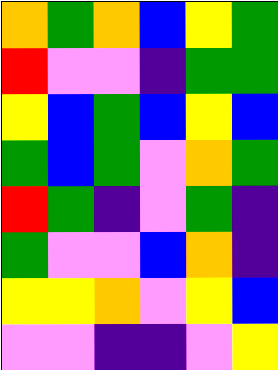[["orange", "green", "orange", "blue", "yellow", "green"], ["red", "violet", "violet", "indigo", "green", "green"], ["yellow", "blue", "green", "blue", "yellow", "blue"], ["green", "blue", "green", "violet", "orange", "green"], ["red", "green", "indigo", "violet", "green", "indigo"], ["green", "violet", "violet", "blue", "orange", "indigo"], ["yellow", "yellow", "orange", "violet", "yellow", "blue"], ["violet", "violet", "indigo", "indigo", "violet", "yellow"]]